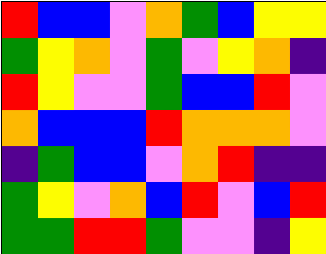[["red", "blue", "blue", "violet", "orange", "green", "blue", "yellow", "yellow"], ["green", "yellow", "orange", "violet", "green", "violet", "yellow", "orange", "indigo"], ["red", "yellow", "violet", "violet", "green", "blue", "blue", "red", "violet"], ["orange", "blue", "blue", "blue", "red", "orange", "orange", "orange", "violet"], ["indigo", "green", "blue", "blue", "violet", "orange", "red", "indigo", "indigo"], ["green", "yellow", "violet", "orange", "blue", "red", "violet", "blue", "red"], ["green", "green", "red", "red", "green", "violet", "violet", "indigo", "yellow"]]